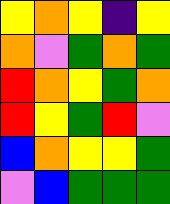[["yellow", "orange", "yellow", "indigo", "yellow"], ["orange", "violet", "green", "orange", "green"], ["red", "orange", "yellow", "green", "orange"], ["red", "yellow", "green", "red", "violet"], ["blue", "orange", "yellow", "yellow", "green"], ["violet", "blue", "green", "green", "green"]]